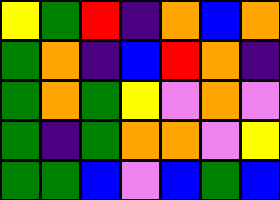[["yellow", "green", "red", "indigo", "orange", "blue", "orange"], ["green", "orange", "indigo", "blue", "red", "orange", "indigo"], ["green", "orange", "green", "yellow", "violet", "orange", "violet"], ["green", "indigo", "green", "orange", "orange", "violet", "yellow"], ["green", "green", "blue", "violet", "blue", "green", "blue"]]